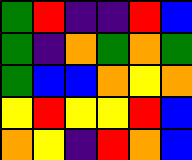[["green", "red", "indigo", "indigo", "red", "blue"], ["green", "indigo", "orange", "green", "orange", "green"], ["green", "blue", "blue", "orange", "yellow", "orange"], ["yellow", "red", "yellow", "yellow", "red", "blue"], ["orange", "yellow", "indigo", "red", "orange", "blue"]]